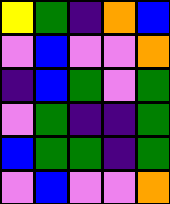[["yellow", "green", "indigo", "orange", "blue"], ["violet", "blue", "violet", "violet", "orange"], ["indigo", "blue", "green", "violet", "green"], ["violet", "green", "indigo", "indigo", "green"], ["blue", "green", "green", "indigo", "green"], ["violet", "blue", "violet", "violet", "orange"]]